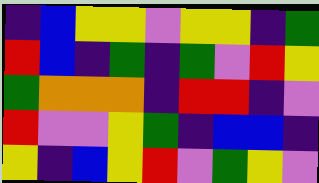[["indigo", "blue", "yellow", "yellow", "violet", "yellow", "yellow", "indigo", "green"], ["red", "blue", "indigo", "green", "indigo", "green", "violet", "red", "yellow"], ["green", "orange", "orange", "orange", "indigo", "red", "red", "indigo", "violet"], ["red", "violet", "violet", "yellow", "green", "indigo", "blue", "blue", "indigo"], ["yellow", "indigo", "blue", "yellow", "red", "violet", "green", "yellow", "violet"]]